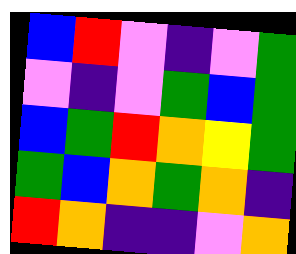[["blue", "red", "violet", "indigo", "violet", "green"], ["violet", "indigo", "violet", "green", "blue", "green"], ["blue", "green", "red", "orange", "yellow", "green"], ["green", "blue", "orange", "green", "orange", "indigo"], ["red", "orange", "indigo", "indigo", "violet", "orange"]]